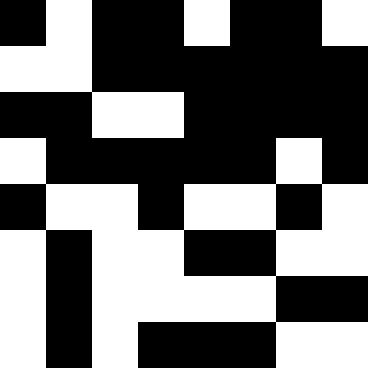[["black", "white", "black", "black", "white", "black", "black", "white"], ["white", "white", "black", "black", "black", "black", "black", "black"], ["black", "black", "white", "white", "black", "black", "black", "black"], ["white", "black", "black", "black", "black", "black", "white", "black"], ["black", "white", "white", "black", "white", "white", "black", "white"], ["white", "black", "white", "white", "black", "black", "white", "white"], ["white", "black", "white", "white", "white", "white", "black", "black"], ["white", "black", "white", "black", "black", "black", "white", "white"]]